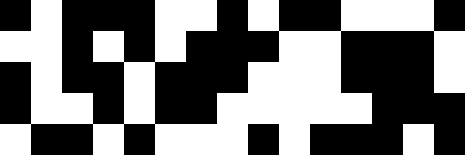[["black", "white", "black", "black", "black", "white", "white", "black", "white", "black", "black", "white", "white", "white", "black"], ["white", "white", "black", "white", "black", "white", "black", "black", "black", "white", "white", "black", "black", "black", "white"], ["black", "white", "black", "black", "white", "black", "black", "black", "white", "white", "white", "black", "black", "black", "white"], ["black", "white", "white", "black", "white", "black", "black", "white", "white", "white", "white", "white", "black", "black", "black"], ["white", "black", "black", "white", "black", "white", "white", "white", "black", "white", "black", "black", "black", "white", "black"]]